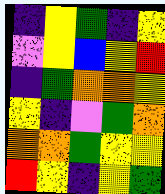[["indigo", "yellow", "green", "indigo", "yellow"], ["violet", "yellow", "blue", "yellow", "red"], ["indigo", "green", "orange", "orange", "yellow"], ["yellow", "indigo", "violet", "green", "orange"], ["orange", "orange", "green", "yellow", "yellow"], ["red", "yellow", "indigo", "yellow", "green"]]